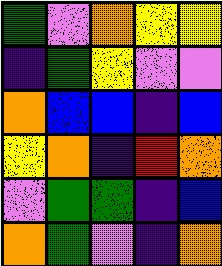[["green", "violet", "orange", "yellow", "yellow"], ["indigo", "green", "yellow", "violet", "violet"], ["orange", "blue", "blue", "indigo", "blue"], ["yellow", "orange", "indigo", "red", "orange"], ["violet", "green", "green", "indigo", "blue"], ["orange", "green", "violet", "indigo", "orange"]]